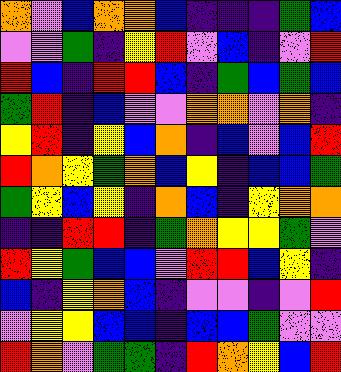[["orange", "violet", "blue", "orange", "orange", "blue", "indigo", "indigo", "indigo", "green", "blue"], ["violet", "violet", "green", "indigo", "yellow", "red", "violet", "blue", "indigo", "violet", "red"], ["red", "blue", "indigo", "red", "red", "blue", "indigo", "green", "blue", "green", "blue"], ["green", "red", "indigo", "blue", "violet", "violet", "orange", "orange", "violet", "orange", "indigo"], ["yellow", "red", "indigo", "yellow", "blue", "orange", "indigo", "blue", "violet", "blue", "red"], ["red", "orange", "yellow", "green", "orange", "blue", "yellow", "indigo", "blue", "blue", "green"], ["green", "yellow", "blue", "yellow", "indigo", "orange", "blue", "indigo", "yellow", "orange", "orange"], ["indigo", "indigo", "red", "red", "indigo", "green", "orange", "yellow", "yellow", "green", "violet"], ["red", "yellow", "green", "blue", "blue", "violet", "red", "red", "blue", "yellow", "indigo"], ["blue", "indigo", "yellow", "orange", "blue", "indigo", "violet", "violet", "indigo", "violet", "red"], ["violet", "yellow", "yellow", "blue", "blue", "indigo", "blue", "blue", "green", "violet", "violet"], ["red", "orange", "violet", "green", "green", "indigo", "red", "orange", "yellow", "blue", "red"]]